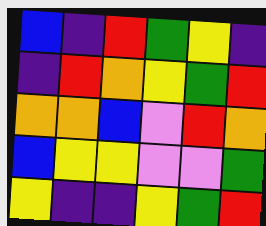[["blue", "indigo", "red", "green", "yellow", "indigo"], ["indigo", "red", "orange", "yellow", "green", "red"], ["orange", "orange", "blue", "violet", "red", "orange"], ["blue", "yellow", "yellow", "violet", "violet", "green"], ["yellow", "indigo", "indigo", "yellow", "green", "red"]]